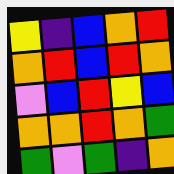[["yellow", "indigo", "blue", "orange", "red"], ["orange", "red", "blue", "red", "orange"], ["violet", "blue", "red", "yellow", "blue"], ["orange", "orange", "red", "orange", "green"], ["green", "violet", "green", "indigo", "orange"]]